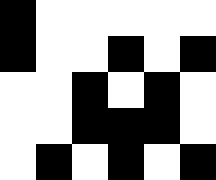[["black", "white", "white", "white", "white", "white"], ["black", "white", "white", "black", "white", "black"], ["white", "white", "black", "white", "black", "white"], ["white", "white", "black", "black", "black", "white"], ["white", "black", "white", "black", "white", "black"]]